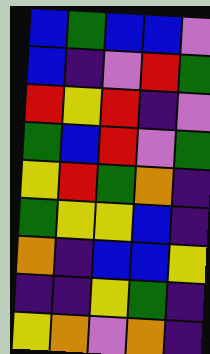[["blue", "green", "blue", "blue", "violet"], ["blue", "indigo", "violet", "red", "green"], ["red", "yellow", "red", "indigo", "violet"], ["green", "blue", "red", "violet", "green"], ["yellow", "red", "green", "orange", "indigo"], ["green", "yellow", "yellow", "blue", "indigo"], ["orange", "indigo", "blue", "blue", "yellow"], ["indigo", "indigo", "yellow", "green", "indigo"], ["yellow", "orange", "violet", "orange", "indigo"]]